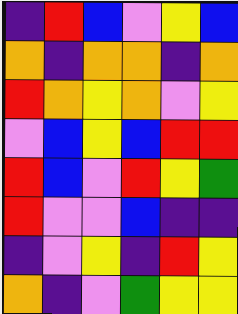[["indigo", "red", "blue", "violet", "yellow", "blue"], ["orange", "indigo", "orange", "orange", "indigo", "orange"], ["red", "orange", "yellow", "orange", "violet", "yellow"], ["violet", "blue", "yellow", "blue", "red", "red"], ["red", "blue", "violet", "red", "yellow", "green"], ["red", "violet", "violet", "blue", "indigo", "indigo"], ["indigo", "violet", "yellow", "indigo", "red", "yellow"], ["orange", "indigo", "violet", "green", "yellow", "yellow"]]